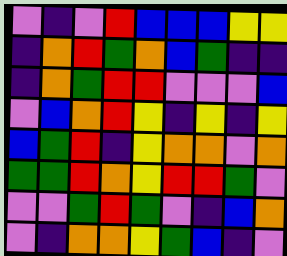[["violet", "indigo", "violet", "red", "blue", "blue", "blue", "yellow", "yellow"], ["indigo", "orange", "red", "green", "orange", "blue", "green", "indigo", "indigo"], ["indigo", "orange", "green", "red", "red", "violet", "violet", "violet", "blue"], ["violet", "blue", "orange", "red", "yellow", "indigo", "yellow", "indigo", "yellow"], ["blue", "green", "red", "indigo", "yellow", "orange", "orange", "violet", "orange"], ["green", "green", "red", "orange", "yellow", "red", "red", "green", "violet"], ["violet", "violet", "green", "red", "green", "violet", "indigo", "blue", "orange"], ["violet", "indigo", "orange", "orange", "yellow", "green", "blue", "indigo", "violet"]]